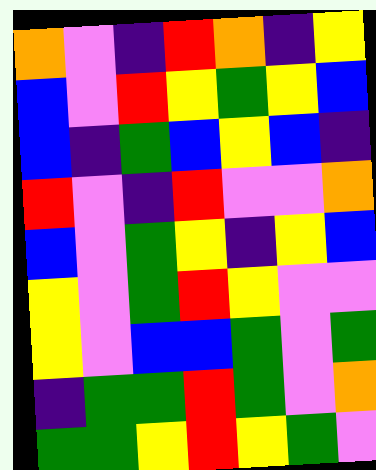[["orange", "violet", "indigo", "red", "orange", "indigo", "yellow"], ["blue", "violet", "red", "yellow", "green", "yellow", "blue"], ["blue", "indigo", "green", "blue", "yellow", "blue", "indigo"], ["red", "violet", "indigo", "red", "violet", "violet", "orange"], ["blue", "violet", "green", "yellow", "indigo", "yellow", "blue"], ["yellow", "violet", "green", "red", "yellow", "violet", "violet"], ["yellow", "violet", "blue", "blue", "green", "violet", "green"], ["indigo", "green", "green", "red", "green", "violet", "orange"], ["green", "green", "yellow", "red", "yellow", "green", "violet"]]